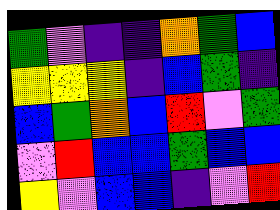[["green", "violet", "indigo", "indigo", "orange", "green", "blue"], ["yellow", "yellow", "yellow", "indigo", "blue", "green", "indigo"], ["blue", "green", "orange", "blue", "red", "violet", "green"], ["violet", "red", "blue", "blue", "green", "blue", "blue"], ["yellow", "violet", "blue", "blue", "indigo", "violet", "red"]]